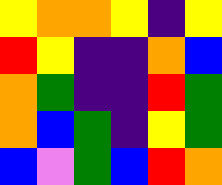[["yellow", "orange", "orange", "yellow", "indigo", "yellow"], ["red", "yellow", "indigo", "indigo", "orange", "blue"], ["orange", "green", "indigo", "indigo", "red", "green"], ["orange", "blue", "green", "indigo", "yellow", "green"], ["blue", "violet", "green", "blue", "red", "orange"]]